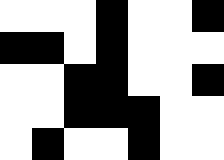[["white", "white", "white", "black", "white", "white", "black"], ["black", "black", "white", "black", "white", "white", "white"], ["white", "white", "black", "black", "white", "white", "black"], ["white", "white", "black", "black", "black", "white", "white"], ["white", "black", "white", "white", "black", "white", "white"]]